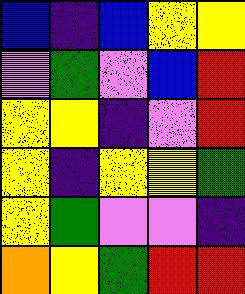[["blue", "indigo", "blue", "yellow", "yellow"], ["violet", "green", "violet", "blue", "red"], ["yellow", "yellow", "indigo", "violet", "red"], ["yellow", "indigo", "yellow", "yellow", "green"], ["yellow", "green", "violet", "violet", "indigo"], ["orange", "yellow", "green", "red", "red"]]